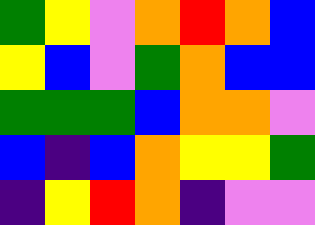[["green", "yellow", "violet", "orange", "red", "orange", "blue"], ["yellow", "blue", "violet", "green", "orange", "blue", "blue"], ["green", "green", "green", "blue", "orange", "orange", "violet"], ["blue", "indigo", "blue", "orange", "yellow", "yellow", "green"], ["indigo", "yellow", "red", "orange", "indigo", "violet", "violet"]]